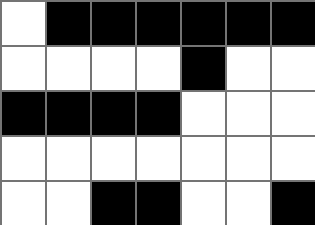[["white", "black", "black", "black", "black", "black", "black"], ["white", "white", "white", "white", "black", "white", "white"], ["black", "black", "black", "black", "white", "white", "white"], ["white", "white", "white", "white", "white", "white", "white"], ["white", "white", "black", "black", "white", "white", "black"]]